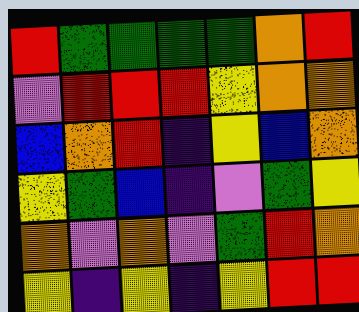[["red", "green", "green", "green", "green", "orange", "red"], ["violet", "red", "red", "red", "yellow", "orange", "orange"], ["blue", "orange", "red", "indigo", "yellow", "blue", "orange"], ["yellow", "green", "blue", "indigo", "violet", "green", "yellow"], ["orange", "violet", "orange", "violet", "green", "red", "orange"], ["yellow", "indigo", "yellow", "indigo", "yellow", "red", "red"]]